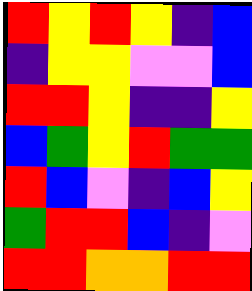[["red", "yellow", "red", "yellow", "indigo", "blue"], ["indigo", "yellow", "yellow", "violet", "violet", "blue"], ["red", "red", "yellow", "indigo", "indigo", "yellow"], ["blue", "green", "yellow", "red", "green", "green"], ["red", "blue", "violet", "indigo", "blue", "yellow"], ["green", "red", "red", "blue", "indigo", "violet"], ["red", "red", "orange", "orange", "red", "red"]]